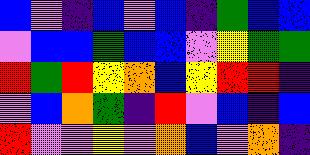[["blue", "violet", "indigo", "blue", "violet", "blue", "indigo", "green", "blue", "blue"], ["violet", "blue", "blue", "green", "blue", "blue", "violet", "yellow", "green", "green"], ["red", "green", "red", "yellow", "orange", "blue", "yellow", "red", "red", "indigo"], ["violet", "blue", "orange", "green", "indigo", "red", "violet", "blue", "indigo", "blue"], ["red", "violet", "violet", "yellow", "violet", "orange", "blue", "violet", "orange", "indigo"]]